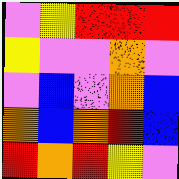[["violet", "yellow", "red", "red", "red"], ["yellow", "violet", "violet", "orange", "violet"], ["violet", "blue", "violet", "orange", "blue"], ["orange", "blue", "orange", "red", "blue"], ["red", "orange", "red", "yellow", "violet"]]